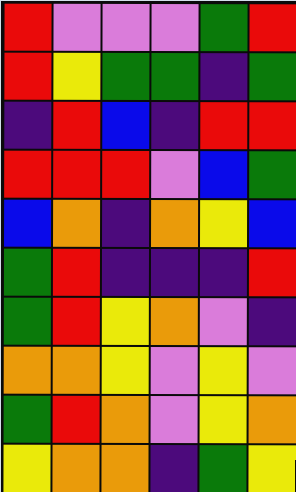[["red", "violet", "violet", "violet", "green", "red"], ["red", "yellow", "green", "green", "indigo", "green"], ["indigo", "red", "blue", "indigo", "red", "red"], ["red", "red", "red", "violet", "blue", "green"], ["blue", "orange", "indigo", "orange", "yellow", "blue"], ["green", "red", "indigo", "indigo", "indigo", "red"], ["green", "red", "yellow", "orange", "violet", "indigo"], ["orange", "orange", "yellow", "violet", "yellow", "violet"], ["green", "red", "orange", "violet", "yellow", "orange"], ["yellow", "orange", "orange", "indigo", "green", "yellow"]]